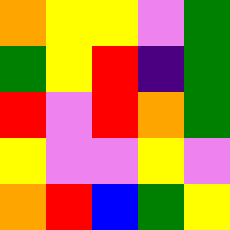[["orange", "yellow", "yellow", "violet", "green"], ["green", "yellow", "red", "indigo", "green"], ["red", "violet", "red", "orange", "green"], ["yellow", "violet", "violet", "yellow", "violet"], ["orange", "red", "blue", "green", "yellow"]]